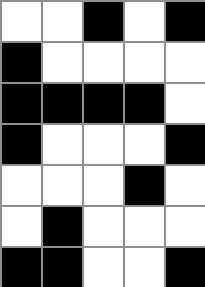[["white", "white", "black", "white", "black"], ["black", "white", "white", "white", "white"], ["black", "black", "black", "black", "white"], ["black", "white", "white", "white", "black"], ["white", "white", "white", "black", "white"], ["white", "black", "white", "white", "white"], ["black", "black", "white", "white", "black"]]